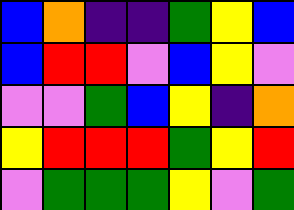[["blue", "orange", "indigo", "indigo", "green", "yellow", "blue"], ["blue", "red", "red", "violet", "blue", "yellow", "violet"], ["violet", "violet", "green", "blue", "yellow", "indigo", "orange"], ["yellow", "red", "red", "red", "green", "yellow", "red"], ["violet", "green", "green", "green", "yellow", "violet", "green"]]